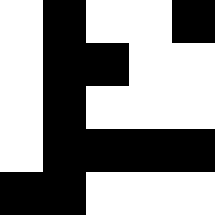[["white", "black", "white", "white", "black"], ["white", "black", "black", "white", "white"], ["white", "black", "white", "white", "white"], ["white", "black", "black", "black", "black"], ["black", "black", "white", "white", "white"]]